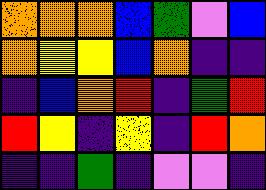[["orange", "orange", "orange", "blue", "green", "violet", "blue"], ["orange", "yellow", "yellow", "blue", "orange", "indigo", "indigo"], ["indigo", "blue", "orange", "red", "indigo", "green", "red"], ["red", "yellow", "indigo", "yellow", "indigo", "red", "orange"], ["indigo", "indigo", "green", "indigo", "violet", "violet", "indigo"]]